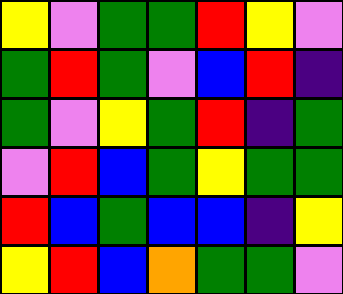[["yellow", "violet", "green", "green", "red", "yellow", "violet"], ["green", "red", "green", "violet", "blue", "red", "indigo"], ["green", "violet", "yellow", "green", "red", "indigo", "green"], ["violet", "red", "blue", "green", "yellow", "green", "green"], ["red", "blue", "green", "blue", "blue", "indigo", "yellow"], ["yellow", "red", "blue", "orange", "green", "green", "violet"]]